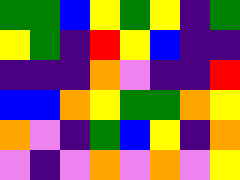[["green", "green", "blue", "yellow", "green", "yellow", "indigo", "green"], ["yellow", "green", "indigo", "red", "yellow", "blue", "indigo", "indigo"], ["indigo", "indigo", "indigo", "orange", "violet", "indigo", "indigo", "red"], ["blue", "blue", "orange", "yellow", "green", "green", "orange", "yellow"], ["orange", "violet", "indigo", "green", "blue", "yellow", "indigo", "orange"], ["violet", "indigo", "violet", "orange", "violet", "orange", "violet", "yellow"]]